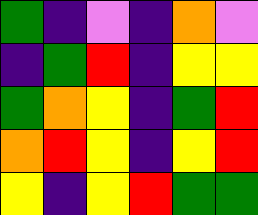[["green", "indigo", "violet", "indigo", "orange", "violet"], ["indigo", "green", "red", "indigo", "yellow", "yellow"], ["green", "orange", "yellow", "indigo", "green", "red"], ["orange", "red", "yellow", "indigo", "yellow", "red"], ["yellow", "indigo", "yellow", "red", "green", "green"]]